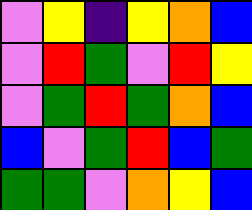[["violet", "yellow", "indigo", "yellow", "orange", "blue"], ["violet", "red", "green", "violet", "red", "yellow"], ["violet", "green", "red", "green", "orange", "blue"], ["blue", "violet", "green", "red", "blue", "green"], ["green", "green", "violet", "orange", "yellow", "blue"]]